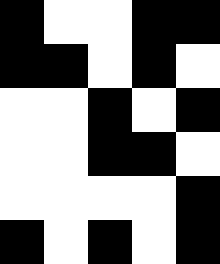[["black", "white", "white", "black", "black"], ["black", "black", "white", "black", "white"], ["white", "white", "black", "white", "black"], ["white", "white", "black", "black", "white"], ["white", "white", "white", "white", "black"], ["black", "white", "black", "white", "black"]]